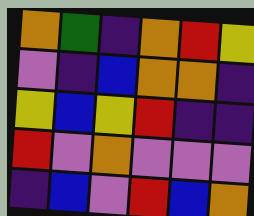[["orange", "green", "indigo", "orange", "red", "yellow"], ["violet", "indigo", "blue", "orange", "orange", "indigo"], ["yellow", "blue", "yellow", "red", "indigo", "indigo"], ["red", "violet", "orange", "violet", "violet", "violet"], ["indigo", "blue", "violet", "red", "blue", "orange"]]